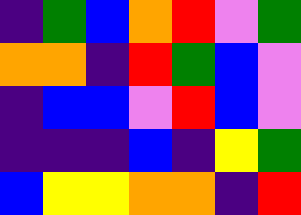[["indigo", "green", "blue", "orange", "red", "violet", "green"], ["orange", "orange", "indigo", "red", "green", "blue", "violet"], ["indigo", "blue", "blue", "violet", "red", "blue", "violet"], ["indigo", "indigo", "indigo", "blue", "indigo", "yellow", "green"], ["blue", "yellow", "yellow", "orange", "orange", "indigo", "red"]]